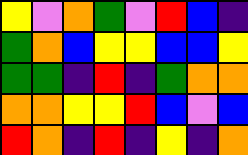[["yellow", "violet", "orange", "green", "violet", "red", "blue", "indigo"], ["green", "orange", "blue", "yellow", "yellow", "blue", "blue", "yellow"], ["green", "green", "indigo", "red", "indigo", "green", "orange", "orange"], ["orange", "orange", "yellow", "yellow", "red", "blue", "violet", "blue"], ["red", "orange", "indigo", "red", "indigo", "yellow", "indigo", "orange"]]